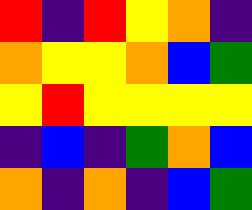[["red", "indigo", "red", "yellow", "orange", "indigo"], ["orange", "yellow", "yellow", "orange", "blue", "green"], ["yellow", "red", "yellow", "yellow", "yellow", "yellow"], ["indigo", "blue", "indigo", "green", "orange", "blue"], ["orange", "indigo", "orange", "indigo", "blue", "green"]]